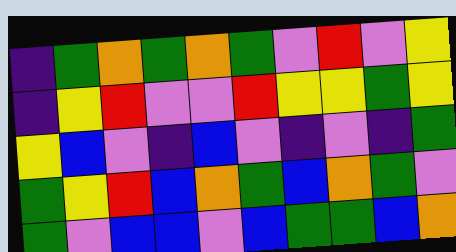[["indigo", "green", "orange", "green", "orange", "green", "violet", "red", "violet", "yellow"], ["indigo", "yellow", "red", "violet", "violet", "red", "yellow", "yellow", "green", "yellow"], ["yellow", "blue", "violet", "indigo", "blue", "violet", "indigo", "violet", "indigo", "green"], ["green", "yellow", "red", "blue", "orange", "green", "blue", "orange", "green", "violet"], ["green", "violet", "blue", "blue", "violet", "blue", "green", "green", "blue", "orange"]]